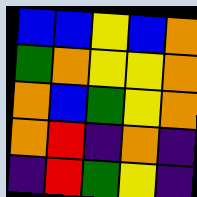[["blue", "blue", "yellow", "blue", "orange"], ["green", "orange", "yellow", "yellow", "orange"], ["orange", "blue", "green", "yellow", "orange"], ["orange", "red", "indigo", "orange", "indigo"], ["indigo", "red", "green", "yellow", "indigo"]]